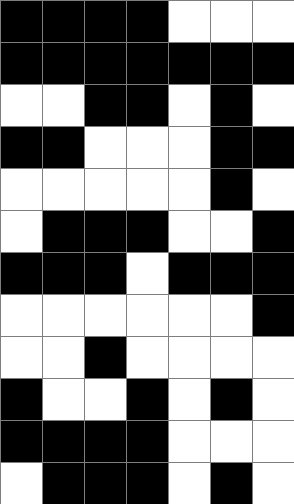[["black", "black", "black", "black", "white", "white", "white"], ["black", "black", "black", "black", "black", "black", "black"], ["white", "white", "black", "black", "white", "black", "white"], ["black", "black", "white", "white", "white", "black", "black"], ["white", "white", "white", "white", "white", "black", "white"], ["white", "black", "black", "black", "white", "white", "black"], ["black", "black", "black", "white", "black", "black", "black"], ["white", "white", "white", "white", "white", "white", "black"], ["white", "white", "black", "white", "white", "white", "white"], ["black", "white", "white", "black", "white", "black", "white"], ["black", "black", "black", "black", "white", "white", "white"], ["white", "black", "black", "black", "white", "black", "white"]]